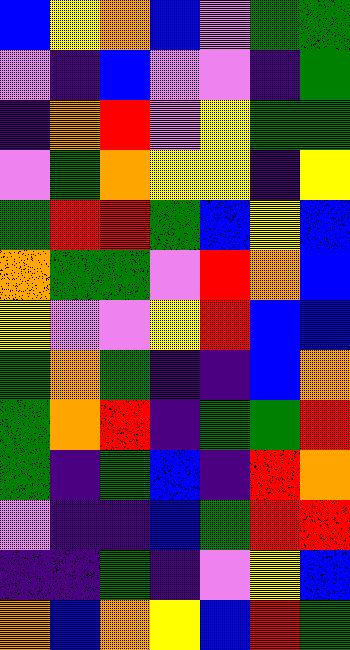[["blue", "yellow", "orange", "blue", "violet", "green", "green"], ["violet", "indigo", "blue", "violet", "violet", "indigo", "green"], ["indigo", "orange", "red", "violet", "yellow", "green", "green"], ["violet", "green", "orange", "yellow", "yellow", "indigo", "yellow"], ["green", "red", "red", "green", "blue", "yellow", "blue"], ["orange", "green", "green", "violet", "red", "orange", "blue"], ["yellow", "violet", "violet", "yellow", "red", "blue", "blue"], ["green", "orange", "green", "indigo", "indigo", "blue", "orange"], ["green", "orange", "red", "indigo", "green", "green", "red"], ["green", "indigo", "green", "blue", "indigo", "red", "orange"], ["violet", "indigo", "indigo", "blue", "green", "red", "red"], ["indigo", "indigo", "green", "indigo", "violet", "yellow", "blue"], ["orange", "blue", "orange", "yellow", "blue", "red", "green"]]